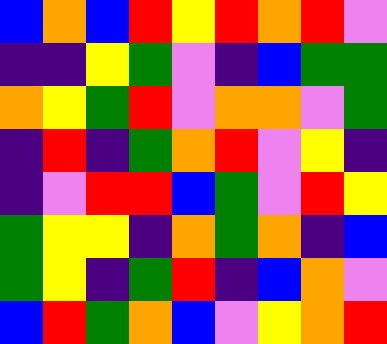[["blue", "orange", "blue", "red", "yellow", "red", "orange", "red", "violet"], ["indigo", "indigo", "yellow", "green", "violet", "indigo", "blue", "green", "green"], ["orange", "yellow", "green", "red", "violet", "orange", "orange", "violet", "green"], ["indigo", "red", "indigo", "green", "orange", "red", "violet", "yellow", "indigo"], ["indigo", "violet", "red", "red", "blue", "green", "violet", "red", "yellow"], ["green", "yellow", "yellow", "indigo", "orange", "green", "orange", "indigo", "blue"], ["green", "yellow", "indigo", "green", "red", "indigo", "blue", "orange", "violet"], ["blue", "red", "green", "orange", "blue", "violet", "yellow", "orange", "red"]]